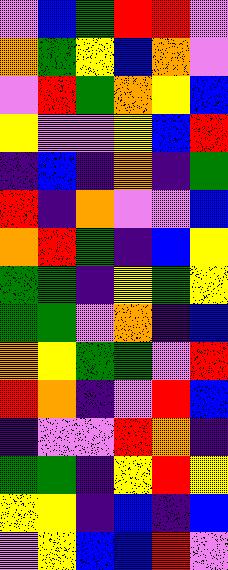[["violet", "blue", "green", "red", "red", "violet"], ["orange", "green", "yellow", "blue", "orange", "violet"], ["violet", "red", "green", "orange", "yellow", "blue"], ["yellow", "violet", "violet", "yellow", "blue", "red"], ["indigo", "blue", "indigo", "orange", "indigo", "green"], ["red", "indigo", "orange", "violet", "violet", "blue"], ["orange", "red", "green", "indigo", "blue", "yellow"], ["green", "green", "indigo", "yellow", "green", "yellow"], ["green", "green", "violet", "orange", "indigo", "blue"], ["orange", "yellow", "green", "green", "violet", "red"], ["red", "orange", "indigo", "violet", "red", "blue"], ["indigo", "violet", "violet", "red", "orange", "indigo"], ["green", "green", "indigo", "yellow", "red", "yellow"], ["yellow", "yellow", "indigo", "blue", "indigo", "blue"], ["violet", "yellow", "blue", "blue", "red", "violet"]]